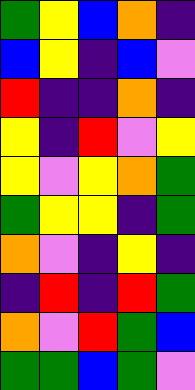[["green", "yellow", "blue", "orange", "indigo"], ["blue", "yellow", "indigo", "blue", "violet"], ["red", "indigo", "indigo", "orange", "indigo"], ["yellow", "indigo", "red", "violet", "yellow"], ["yellow", "violet", "yellow", "orange", "green"], ["green", "yellow", "yellow", "indigo", "green"], ["orange", "violet", "indigo", "yellow", "indigo"], ["indigo", "red", "indigo", "red", "green"], ["orange", "violet", "red", "green", "blue"], ["green", "green", "blue", "green", "violet"]]